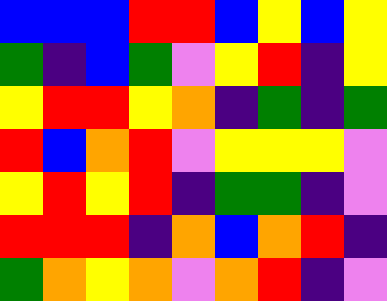[["blue", "blue", "blue", "red", "red", "blue", "yellow", "blue", "yellow"], ["green", "indigo", "blue", "green", "violet", "yellow", "red", "indigo", "yellow"], ["yellow", "red", "red", "yellow", "orange", "indigo", "green", "indigo", "green"], ["red", "blue", "orange", "red", "violet", "yellow", "yellow", "yellow", "violet"], ["yellow", "red", "yellow", "red", "indigo", "green", "green", "indigo", "violet"], ["red", "red", "red", "indigo", "orange", "blue", "orange", "red", "indigo"], ["green", "orange", "yellow", "orange", "violet", "orange", "red", "indigo", "violet"]]